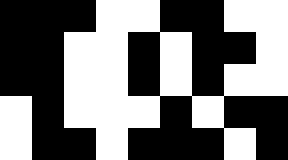[["black", "black", "black", "white", "white", "black", "black", "white", "white"], ["black", "black", "white", "white", "black", "white", "black", "black", "white"], ["black", "black", "white", "white", "black", "white", "black", "white", "white"], ["white", "black", "white", "white", "white", "black", "white", "black", "black"], ["white", "black", "black", "white", "black", "black", "black", "white", "black"]]